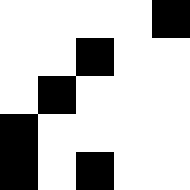[["white", "white", "white", "white", "black"], ["white", "white", "black", "white", "white"], ["white", "black", "white", "white", "white"], ["black", "white", "white", "white", "white"], ["black", "white", "black", "white", "white"]]